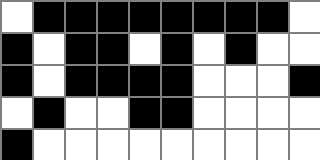[["white", "black", "black", "black", "black", "black", "black", "black", "black", "white"], ["black", "white", "black", "black", "white", "black", "white", "black", "white", "white"], ["black", "white", "black", "black", "black", "black", "white", "white", "white", "black"], ["white", "black", "white", "white", "black", "black", "white", "white", "white", "white"], ["black", "white", "white", "white", "white", "white", "white", "white", "white", "white"]]